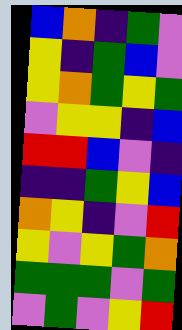[["blue", "orange", "indigo", "green", "violet"], ["yellow", "indigo", "green", "blue", "violet"], ["yellow", "orange", "green", "yellow", "green"], ["violet", "yellow", "yellow", "indigo", "blue"], ["red", "red", "blue", "violet", "indigo"], ["indigo", "indigo", "green", "yellow", "blue"], ["orange", "yellow", "indigo", "violet", "red"], ["yellow", "violet", "yellow", "green", "orange"], ["green", "green", "green", "violet", "green"], ["violet", "green", "violet", "yellow", "red"]]